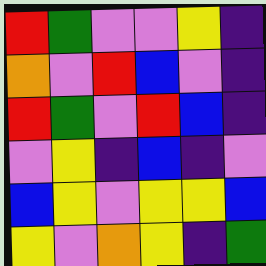[["red", "green", "violet", "violet", "yellow", "indigo"], ["orange", "violet", "red", "blue", "violet", "indigo"], ["red", "green", "violet", "red", "blue", "indigo"], ["violet", "yellow", "indigo", "blue", "indigo", "violet"], ["blue", "yellow", "violet", "yellow", "yellow", "blue"], ["yellow", "violet", "orange", "yellow", "indigo", "green"]]